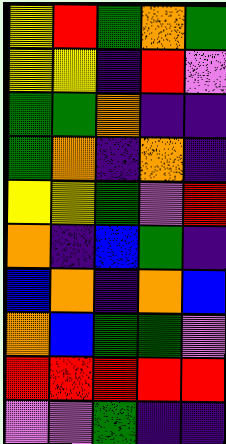[["yellow", "red", "green", "orange", "green"], ["yellow", "yellow", "indigo", "red", "violet"], ["green", "green", "orange", "indigo", "indigo"], ["green", "orange", "indigo", "orange", "indigo"], ["yellow", "yellow", "green", "violet", "red"], ["orange", "indigo", "blue", "green", "indigo"], ["blue", "orange", "indigo", "orange", "blue"], ["orange", "blue", "green", "green", "violet"], ["red", "red", "red", "red", "red"], ["violet", "violet", "green", "indigo", "indigo"]]